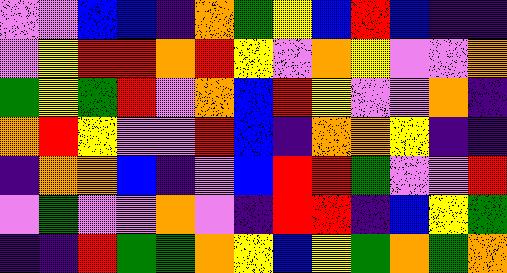[["violet", "violet", "blue", "blue", "indigo", "orange", "green", "yellow", "blue", "red", "blue", "indigo", "indigo"], ["violet", "yellow", "red", "red", "orange", "red", "yellow", "violet", "orange", "yellow", "violet", "violet", "orange"], ["green", "yellow", "green", "red", "violet", "orange", "blue", "red", "yellow", "violet", "violet", "orange", "indigo"], ["orange", "red", "yellow", "violet", "violet", "red", "blue", "indigo", "orange", "orange", "yellow", "indigo", "indigo"], ["indigo", "orange", "orange", "blue", "indigo", "violet", "blue", "red", "red", "green", "violet", "violet", "red"], ["violet", "green", "violet", "violet", "orange", "violet", "indigo", "red", "red", "indigo", "blue", "yellow", "green"], ["indigo", "indigo", "red", "green", "green", "orange", "yellow", "blue", "yellow", "green", "orange", "green", "orange"]]